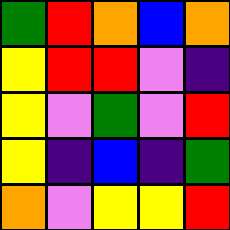[["green", "red", "orange", "blue", "orange"], ["yellow", "red", "red", "violet", "indigo"], ["yellow", "violet", "green", "violet", "red"], ["yellow", "indigo", "blue", "indigo", "green"], ["orange", "violet", "yellow", "yellow", "red"]]